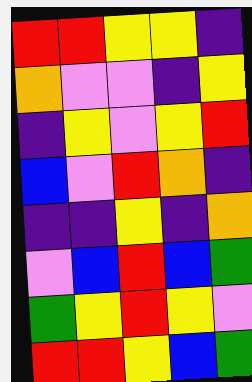[["red", "red", "yellow", "yellow", "indigo"], ["orange", "violet", "violet", "indigo", "yellow"], ["indigo", "yellow", "violet", "yellow", "red"], ["blue", "violet", "red", "orange", "indigo"], ["indigo", "indigo", "yellow", "indigo", "orange"], ["violet", "blue", "red", "blue", "green"], ["green", "yellow", "red", "yellow", "violet"], ["red", "red", "yellow", "blue", "green"]]